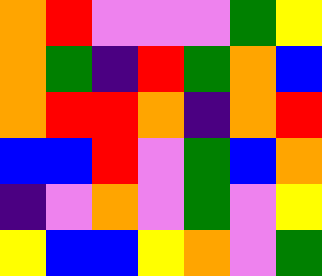[["orange", "red", "violet", "violet", "violet", "green", "yellow"], ["orange", "green", "indigo", "red", "green", "orange", "blue"], ["orange", "red", "red", "orange", "indigo", "orange", "red"], ["blue", "blue", "red", "violet", "green", "blue", "orange"], ["indigo", "violet", "orange", "violet", "green", "violet", "yellow"], ["yellow", "blue", "blue", "yellow", "orange", "violet", "green"]]